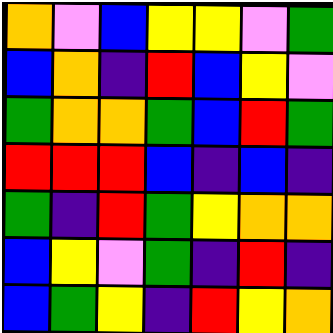[["orange", "violet", "blue", "yellow", "yellow", "violet", "green"], ["blue", "orange", "indigo", "red", "blue", "yellow", "violet"], ["green", "orange", "orange", "green", "blue", "red", "green"], ["red", "red", "red", "blue", "indigo", "blue", "indigo"], ["green", "indigo", "red", "green", "yellow", "orange", "orange"], ["blue", "yellow", "violet", "green", "indigo", "red", "indigo"], ["blue", "green", "yellow", "indigo", "red", "yellow", "orange"]]